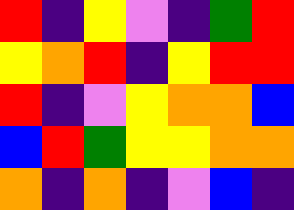[["red", "indigo", "yellow", "violet", "indigo", "green", "red"], ["yellow", "orange", "red", "indigo", "yellow", "red", "red"], ["red", "indigo", "violet", "yellow", "orange", "orange", "blue"], ["blue", "red", "green", "yellow", "yellow", "orange", "orange"], ["orange", "indigo", "orange", "indigo", "violet", "blue", "indigo"]]